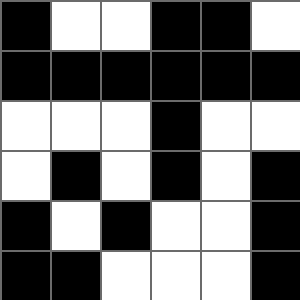[["black", "white", "white", "black", "black", "white"], ["black", "black", "black", "black", "black", "black"], ["white", "white", "white", "black", "white", "white"], ["white", "black", "white", "black", "white", "black"], ["black", "white", "black", "white", "white", "black"], ["black", "black", "white", "white", "white", "black"]]